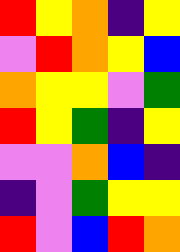[["red", "yellow", "orange", "indigo", "yellow"], ["violet", "red", "orange", "yellow", "blue"], ["orange", "yellow", "yellow", "violet", "green"], ["red", "yellow", "green", "indigo", "yellow"], ["violet", "violet", "orange", "blue", "indigo"], ["indigo", "violet", "green", "yellow", "yellow"], ["red", "violet", "blue", "red", "orange"]]